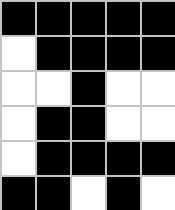[["black", "black", "black", "black", "black"], ["white", "black", "black", "black", "black"], ["white", "white", "black", "white", "white"], ["white", "black", "black", "white", "white"], ["white", "black", "black", "black", "black"], ["black", "black", "white", "black", "white"]]